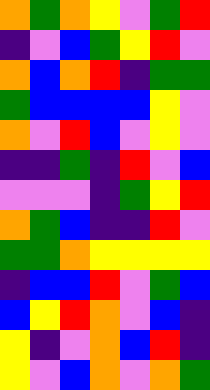[["orange", "green", "orange", "yellow", "violet", "green", "red"], ["indigo", "violet", "blue", "green", "yellow", "red", "violet"], ["orange", "blue", "orange", "red", "indigo", "green", "green"], ["green", "blue", "blue", "blue", "blue", "yellow", "violet"], ["orange", "violet", "red", "blue", "violet", "yellow", "violet"], ["indigo", "indigo", "green", "indigo", "red", "violet", "blue"], ["violet", "violet", "violet", "indigo", "green", "yellow", "red"], ["orange", "green", "blue", "indigo", "indigo", "red", "violet"], ["green", "green", "orange", "yellow", "yellow", "yellow", "yellow"], ["indigo", "blue", "blue", "red", "violet", "green", "blue"], ["blue", "yellow", "red", "orange", "violet", "blue", "indigo"], ["yellow", "indigo", "violet", "orange", "blue", "red", "indigo"], ["yellow", "violet", "blue", "orange", "violet", "orange", "green"]]